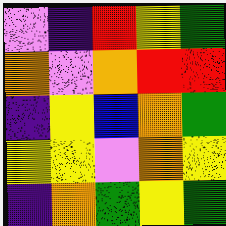[["violet", "indigo", "red", "yellow", "green"], ["orange", "violet", "orange", "red", "red"], ["indigo", "yellow", "blue", "orange", "green"], ["yellow", "yellow", "violet", "orange", "yellow"], ["indigo", "orange", "green", "yellow", "green"]]